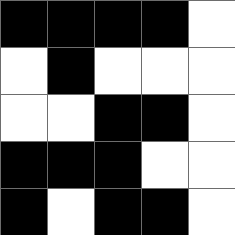[["black", "black", "black", "black", "white"], ["white", "black", "white", "white", "white"], ["white", "white", "black", "black", "white"], ["black", "black", "black", "white", "white"], ["black", "white", "black", "black", "white"]]